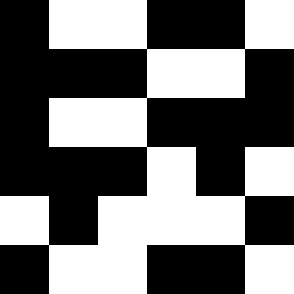[["black", "white", "white", "black", "black", "white"], ["black", "black", "black", "white", "white", "black"], ["black", "white", "white", "black", "black", "black"], ["black", "black", "black", "white", "black", "white"], ["white", "black", "white", "white", "white", "black"], ["black", "white", "white", "black", "black", "white"]]